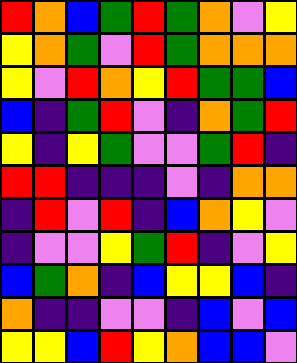[["red", "orange", "blue", "green", "red", "green", "orange", "violet", "yellow"], ["yellow", "orange", "green", "violet", "red", "green", "orange", "orange", "orange"], ["yellow", "violet", "red", "orange", "yellow", "red", "green", "green", "blue"], ["blue", "indigo", "green", "red", "violet", "indigo", "orange", "green", "red"], ["yellow", "indigo", "yellow", "green", "violet", "violet", "green", "red", "indigo"], ["red", "red", "indigo", "indigo", "indigo", "violet", "indigo", "orange", "orange"], ["indigo", "red", "violet", "red", "indigo", "blue", "orange", "yellow", "violet"], ["indigo", "violet", "violet", "yellow", "green", "red", "indigo", "violet", "yellow"], ["blue", "green", "orange", "indigo", "blue", "yellow", "yellow", "blue", "indigo"], ["orange", "indigo", "indigo", "violet", "violet", "indigo", "blue", "violet", "blue"], ["yellow", "yellow", "blue", "red", "yellow", "orange", "blue", "blue", "violet"]]